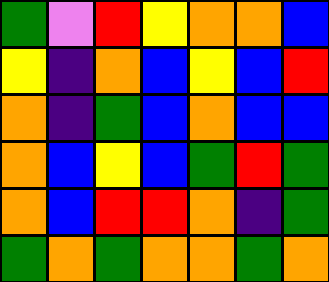[["green", "violet", "red", "yellow", "orange", "orange", "blue"], ["yellow", "indigo", "orange", "blue", "yellow", "blue", "red"], ["orange", "indigo", "green", "blue", "orange", "blue", "blue"], ["orange", "blue", "yellow", "blue", "green", "red", "green"], ["orange", "blue", "red", "red", "orange", "indigo", "green"], ["green", "orange", "green", "orange", "orange", "green", "orange"]]